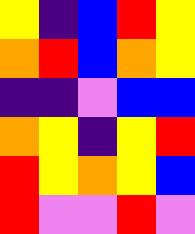[["yellow", "indigo", "blue", "red", "yellow"], ["orange", "red", "blue", "orange", "yellow"], ["indigo", "indigo", "violet", "blue", "blue"], ["orange", "yellow", "indigo", "yellow", "red"], ["red", "yellow", "orange", "yellow", "blue"], ["red", "violet", "violet", "red", "violet"]]